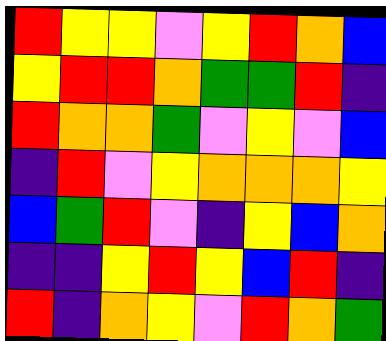[["red", "yellow", "yellow", "violet", "yellow", "red", "orange", "blue"], ["yellow", "red", "red", "orange", "green", "green", "red", "indigo"], ["red", "orange", "orange", "green", "violet", "yellow", "violet", "blue"], ["indigo", "red", "violet", "yellow", "orange", "orange", "orange", "yellow"], ["blue", "green", "red", "violet", "indigo", "yellow", "blue", "orange"], ["indigo", "indigo", "yellow", "red", "yellow", "blue", "red", "indigo"], ["red", "indigo", "orange", "yellow", "violet", "red", "orange", "green"]]